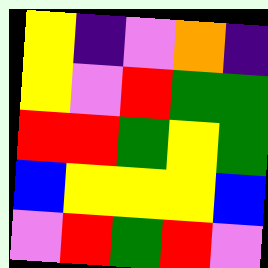[["yellow", "indigo", "violet", "orange", "indigo"], ["yellow", "violet", "red", "green", "green"], ["red", "red", "green", "yellow", "green"], ["blue", "yellow", "yellow", "yellow", "blue"], ["violet", "red", "green", "red", "violet"]]